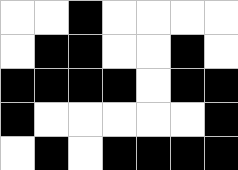[["white", "white", "black", "white", "white", "white", "white"], ["white", "black", "black", "white", "white", "black", "white"], ["black", "black", "black", "black", "white", "black", "black"], ["black", "white", "white", "white", "white", "white", "black"], ["white", "black", "white", "black", "black", "black", "black"]]